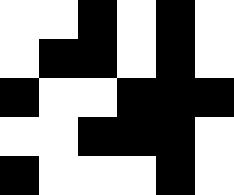[["white", "white", "black", "white", "black", "white"], ["white", "black", "black", "white", "black", "white"], ["black", "white", "white", "black", "black", "black"], ["white", "white", "black", "black", "black", "white"], ["black", "white", "white", "white", "black", "white"]]